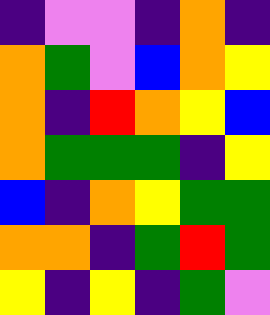[["indigo", "violet", "violet", "indigo", "orange", "indigo"], ["orange", "green", "violet", "blue", "orange", "yellow"], ["orange", "indigo", "red", "orange", "yellow", "blue"], ["orange", "green", "green", "green", "indigo", "yellow"], ["blue", "indigo", "orange", "yellow", "green", "green"], ["orange", "orange", "indigo", "green", "red", "green"], ["yellow", "indigo", "yellow", "indigo", "green", "violet"]]